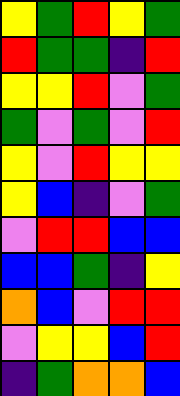[["yellow", "green", "red", "yellow", "green"], ["red", "green", "green", "indigo", "red"], ["yellow", "yellow", "red", "violet", "green"], ["green", "violet", "green", "violet", "red"], ["yellow", "violet", "red", "yellow", "yellow"], ["yellow", "blue", "indigo", "violet", "green"], ["violet", "red", "red", "blue", "blue"], ["blue", "blue", "green", "indigo", "yellow"], ["orange", "blue", "violet", "red", "red"], ["violet", "yellow", "yellow", "blue", "red"], ["indigo", "green", "orange", "orange", "blue"]]